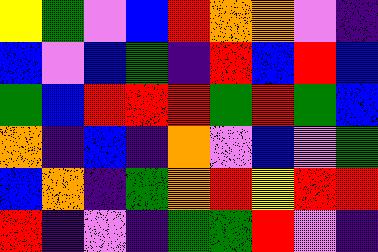[["yellow", "green", "violet", "blue", "red", "orange", "orange", "violet", "indigo"], ["blue", "violet", "blue", "green", "indigo", "red", "blue", "red", "blue"], ["green", "blue", "red", "red", "red", "green", "red", "green", "blue"], ["orange", "indigo", "blue", "indigo", "orange", "violet", "blue", "violet", "green"], ["blue", "orange", "indigo", "green", "orange", "red", "yellow", "red", "red"], ["red", "indigo", "violet", "indigo", "green", "green", "red", "violet", "indigo"]]